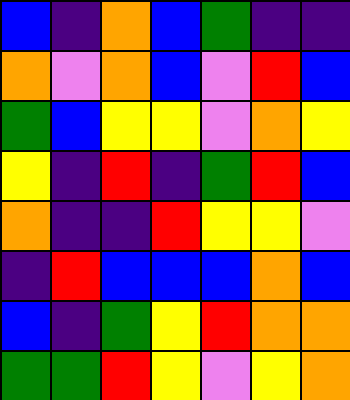[["blue", "indigo", "orange", "blue", "green", "indigo", "indigo"], ["orange", "violet", "orange", "blue", "violet", "red", "blue"], ["green", "blue", "yellow", "yellow", "violet", "orange", "yellow"], ["yellow", "indigo", "red", "indigo", "green", "red", "blue"], ["orange", "indigo", "indigo", "red", "yellow", "yellow", "violet"], ["indigo", "red", "blue", "blue", "blue", "orange", "blue"], ["blue", "indigo", "green", "yellow", "red", "orange", "orange"], ["green", "green", "red", "yellow", "violet", "yellow", "orange"]]